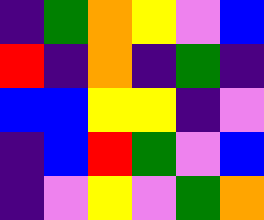[["indigo", "green", "orange", "yellow", "violet", "blue"], ["red", "indigo", "orange", "indigo", "green", "indigo"], ["blue", "blue", "yellow", "yellow", "indigo", "violet"], ["indigo", "blue", "red", "green", "violet", "blue"], ["indigo", "violet", "yellow", "violet", "green", "orange"]]